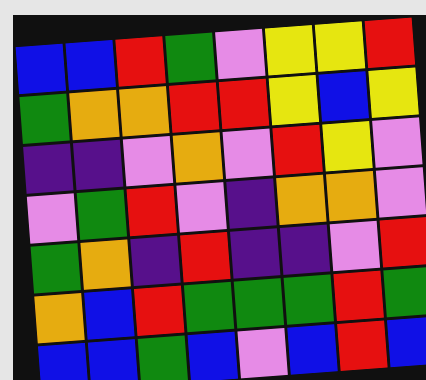[["blue", "blue", "red", "green", "violet", "yellow", "yellow", "red"], ["green", "orange", "orange", "red", "red", "yellow", "blue", "yellow"], ["indigo", "indigo", "violet", "orange", "violet", "red", "yellow", "violet"], ["violet", "green", "red", "violet", "indigo", "orange", "orange", "violet"], ["green", "orange", "indigo", "red", "indigo", "indigo", "violet", "red"], ["orange", "blue", "red", "green", "green", "green", "red", "green"], ["blue", "blue", "green", "blue", "violet", "blue", "red", "blue"]]